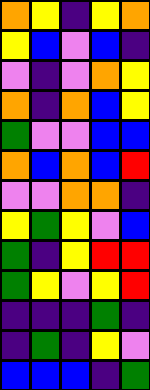[["orange", "yellow", "indigo", "yellow", "orange"], ["yellow", "blue", "violet", "blue", "indigo"], ["violet", "indigo", "violet", "orange", "yellow"], ["orange", "indigo", "orange", "blue", "yellow"], ["green", "violet", "violet", "blue", "blue"], ["orange", "blue", "orange", "blue", "red"], ["violet", "violet", "orange", "orange", "indigo"], ["yellow", "green", "yellow", "violet", "blue"], ["green", "indigo", "yellow", "red", "red"], ["green", "yellow", "violet", "yellow", "red"], ["indigo", "indigo", "indigo", "green", "indigo"], ["indigo", "green", "indigo", "yellow", "violet"], ["blue", "blue", "blue", "indigo", "green"]]